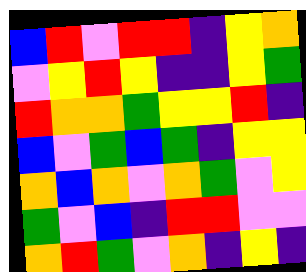[["blue", "red", "violet", "red", "red", "indigo", "yellow", "orange"], ["violet", "yellow", "red", "yellow", "indigo", "indigo", "yellow", "green"], ["red", "orange", "orange", "green", "yellow", "yellow", "red", "indigo"], ["blue", "violet", "green", "blue", "green", "indigo", "yellow", "yellow"], ["orange", "blue", "orange", "violet", "orange", "green", "violet", "yellow"], ["green", "violet", "blue", "indigo", "red", "red", "violet", "violet"], ["orange", "red", "green", "violet", "orange", "indigo", "yellow", "indigo"]]